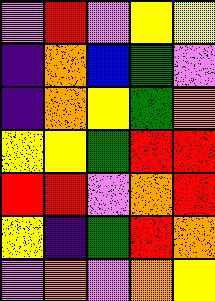[["violet", "red", "violet", "yellow", "yellow"], ["indigo", "orange", "blue", "green", "violet"], ["indigo", "orange", "yellow", "green", "orange"], ["yellow", "yellow", "green", "red", "red"], ["red", "red", "violet", "orange", "red"], ["yellow", "indigo", "green", "red", "orange"], ["violet", "orange", "violet", "orange", "yellow"]]